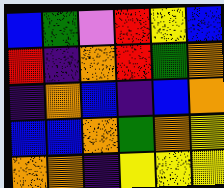[["blue", "green", "violet", "red", "yellow", "blue"], ["red", "indigo", "orange", "red", "green", "orange"], ["indigo", "orange", "blue", "indigo", "blue", "orange"], ["blue", "blue", "orange", "green", "orange", "yellow"], ["orange", "orange", "indigo", "yellow", "yellow", "yellow"]]